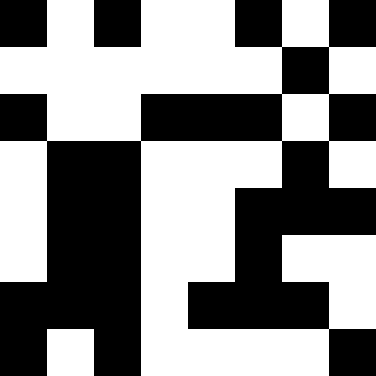[["black", "white", "black", "white", "white", "black", "white", "black"], ["white", "white", "white", "white", "white", "white", "black", "white"], ["black", "white", "white", "black", "black", "black", "white", "black"], ["white", "black", "black", "white", "white", "white", "black", "white"], ["white", "black", "black", "white", "white", "black", "black", "black"], ["white", "black", "black", "white", "white", "black", "white", "white"], ["black", "black", "black", "white", "black", "black", "black", "white"], ["black", "white", "black", "white", "white", "white", "white", "black"]]